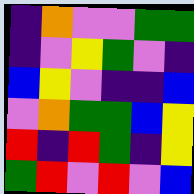[["indigo", "orange", "violet", "violet", "green", "green"], ["indigo", "violet", "yellow", "green", "violet", "indigo"], ["blue", "yellow", "violet", "indigo", "indigo", "blue"], ["violet", "orange", "green", "green", "blue", "yellow"], ["red", "indigo", "red", "green", "indigo", "yellow"], ["green", "red", "violet", "red", "violet", "blue"]]